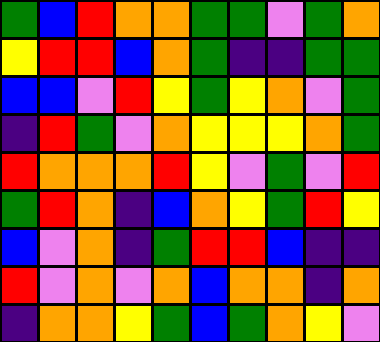[["green", "blue", "red", "orange", "orange", "green", "green", "violet", "green", "orange"], ["yellow", "red", "red", "blue", "orange", "green", "indigo", "indigo", "green", "green"], ["blue", "blue", "violet", "red", "yellow", "green", "yellow", "orange", "violet", "green"], ["indigo", "red", "green", "violet", "orange", "yellow", "yellow", "yellow", "orange", "green"], ["red", "orange", "orange", "orange", "red", "yellow", "violet", "green", "violet", "red"], ["green", "red", "orange", "indigo", "blue", "orange", "yellow", "green", "red", "yellow"], ["blue", "violet", "orange", "indigo", "green", "red", "red", "blue", "indigo", "indigo"], ["red", "violet", "orange", "violet", "orange", "blue", "orange", "orange", "indigo", "orange"], ["indigo", "orange", "orange", "yellow", "green", "blue", "green", "orange", "yellow", "violet"]]